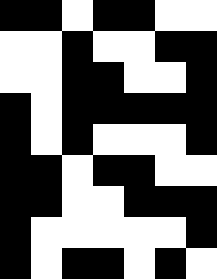[["black", "black", "white", "black", "black", "white", "white"], ["white", "white", "black", "white", "white", "black", "black"], ["white", "white", "black", "black", "white", "white", "black"], ["black", "white", "black", "black", "black", "black", "black"], ["black", "white", "black", "white", "white", "white", "black"], ["black", "black", "white", "black", "black", "white", "white"], ["black", "black", "white", "white", "black", "black", "black"], ["black", "white", "white", "white", "white", "white", "black"], ["black", "white", "black", "black", "white", "black", "white"]]